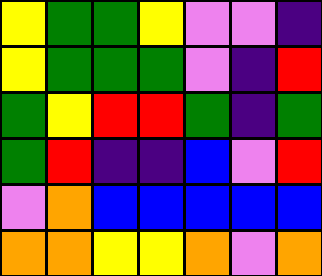[["yellow", "green", "green", "yellow", "violet", "violet", "indigo"], ["yellow", "green", "green", "green", "violet", "indigo", "red"], ["green", "yellow", "red", "red", "green", "indigo", "green"], ["green", "red", "indigo", "indigo", "blue", "violet", "red"], ["violet", "orange", "blue", "blue", "blue", "blue", "blue"], ["orange", "orange", "yellow", "yellow", "orange", "violet", "orange"]]